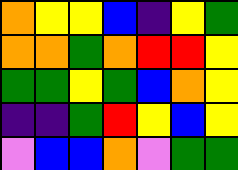[["orange", "yellow", "yellow", "blue", "indigo", "yellow", "green"], ["orange", "orange", "green", "orange", "red", "red", "yellow"], ["green", "green", "yellow", "green", "blue", "orange", "yellow"], ["indigo", "indigo", "green", "red", "yellow", "blue", "yellow"], ["violet", "blue", "blue", "orange", "violet", "green", "green"]]